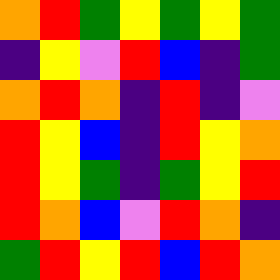[["orange", "red", "green", "yellow", "green", "yellow", "green"], ["indigo", "yellow", "violet", "red", "blue", "indigo", "green"], ["orange", "red", "orange", "indigo", "red", "indigo", "violet"], ["red", "yellow", "blue", "indigo", "red", "yellow", "orange"], ["red", "yellow", "green", "indigo", "green", "yellow", "red"], ["red", "orange", "blue", "violet", "red", "orange", "indigo"], ["green", "red", "yellow", "red", "blue", "red", "orange"]]